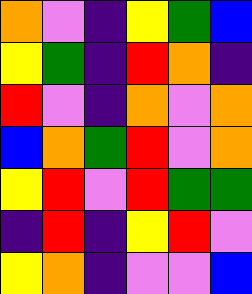[["orange", "violet", "indigo", "yellow", "green", "blue"], ["yellow", "green", "indigo", "red", "orange", "indigo"], ["red", "violet", "indigo", "orange", "violet", "orange"], ["blue", "orange", "green", "red", "violet", "orange"], ["yellow", "red", "violet", "red", "green", "green"], ["indigo", "red", "indigo", "yellow", "red", "violet"], ["yellow", "orange", "indigo", "violet", "violet", "blue"]]